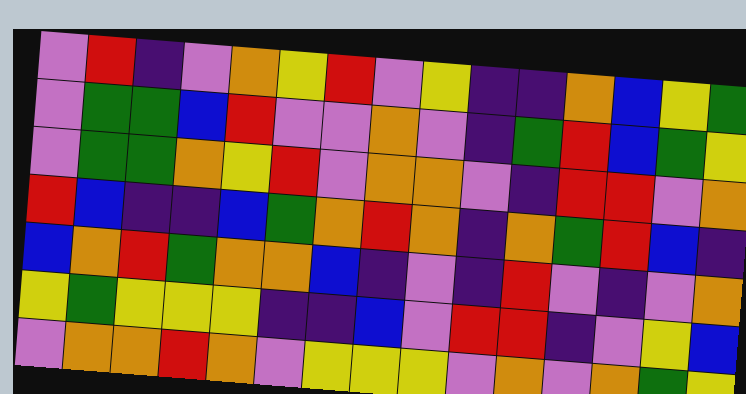[["violet", "red", "indigo", "violet", "orange", "yellow", "red", "violet", "yellow", "indigo", "indigo", "orange", "blue", "yellow", "green"], ["violet", "green", "green", "blue", "red", "violet", "violet", "orange", "violet", "indigo", "green", "red", "blue", "green", "yellow"], ["violet", "green", "green", "orange", "yellow", "red", "violet", "orange", "orange", "violet", "indigo", "red", "red", "violet", "orange"], ["red", "blue", "indigo", "indigo", "blue", "green", "orange", "red", "orange", "indigo", "orange", "green", "red", "blue", "indigo"], ["blue", "orange", "red", "green", "orange", "orange", "blue", "indigo", "violet", "indigo", "red", "violet", "indigo", "violet", "orange"], ["yellow", "green", "yellow", "yellow", "yellow", "indigo", "indigo", "blue", "violet", "red", "red", "indigo", "violet", "yellow", "blue"], ["violet", "orange", "orange", "red", "orange", "violet", "yellow", "yellow", "yellow", "violet", "orange", "violet", "orange", "green", "yellow"]]